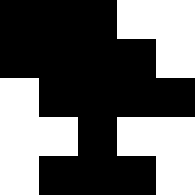[["black", "black", "black", "white", "white"], ["black", "black", "black", "black", "white"], ["white", "black", "black", "black", "black"], ["white", "white", "black", "white", "white"], ["white", "black", "black", "black", "white"]]